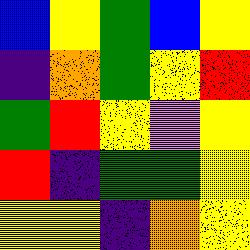[["blue", "yellow", "green", "blue", "yellow"], ["indigo", "orange", "green", "yellow", "red"], ["green", "red", "yellow", "violet", "yellow"], ["red", "indigo", "green", "green", "yellow"], ["yellow", "yellow", "indigo", "orange", "yellow"]]